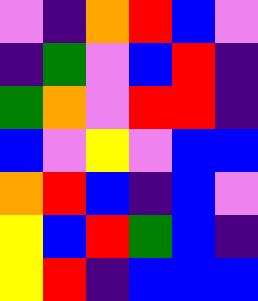[["violet", "indigo", "orange", "red", "blue", "violet"], ["indigo", "green", "violet", "blue", "red", "indigo"], ["green", "orange", "violet", "red", "red", "indigo"], ["blue", "violet", "yellow", "violet", "blue", "blue"], ["orange", "red", "blue", "indigo", "blue", "violet"], ["yellow", "blue", "red", "green", "blue", "indigo"], ["yellow", "red", "indigo", "blue", "blue", "blue"]]